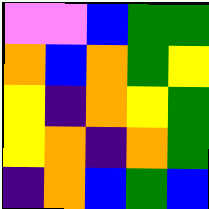[["violet", "violet", "blue", "green", "green"], ["orange", "blue", "orange", "green", "yellow"], ["yellow", "indigo", "orange", "yellow", "green"], ["yellow", "orange", "indigo", "orange", "green"], ["indigo", "orange", "blue", "green", "blue"]]